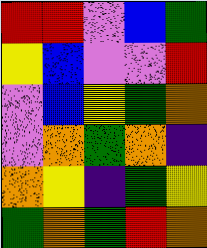[["red", "red", "violet", "blue", "green"], ["yellow", "blue", "violet", "violet", "red"], ["violet", "blue", "yellow", "green", "orange"], ["violet", "orange", "green", "orange", "indigo"], ["orange", "yellow", "indigo", "green", "yellow"], ["green", "orange", "green", "red", "orange"]]